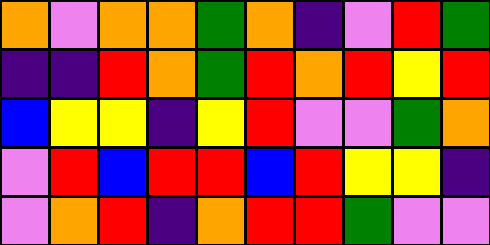[["orange", "violet", "orange", "orange", "green", "orange", "indigo", "violet", "red", "green"], ["indigo", "indigo", "red", "orange", "green", "red", "orange", "red", "yellow", "red"], ["blue", "yellow", "yellow", "indigo", "yellow", "red", "violet", "violet", "green", "orange"], ["violet", "red", "blue", "red", "red", "blue", "red", "yellow", "yellow", "indigo"], ["violet", "orange", "red", "indigo", "orange", "red", "red", "green", "violet", "violet"]]